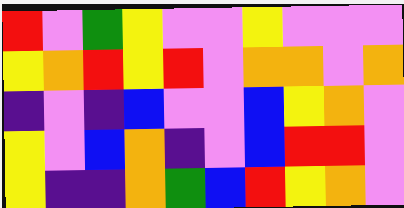[["red", "violet", "green", "yellow", "violet", "violet", "yellow", "violet", "violet", "violet"], ["yellow", "orange", "red", "yellow", "red", "violet", "orange", "orange", "violet", "orange"], ["indigo", "violet", "indigo", "blue", "violet", "violet", "blue", "yellow", "orange", "violet"], ["yellow", "violet", "blue", "orange", "indigo", "violet", "blue", "red", "red", "violet"], ["yellow", "indigo", "indigo", "orange", "green", "blue", "red", "yellow", "orange", "violet"]]